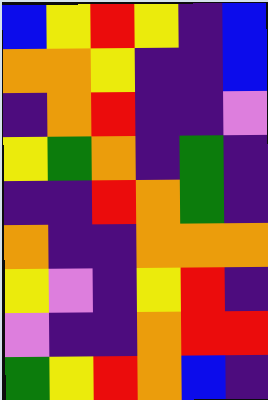[["blue", "yellow", "red", "yellow", "indigo", "blue"], ["orange", "orange", "yellow", "indigo", "indigo", "blue"], ["indigo", "orange", "red", "indigo", "indigo", "violet"], ["yellow", "green", "orange", "indigo", "green", "indigo"], ["indigo", "indigo", "red", "orange", "green", "indigo"], ["orange", "indigo", "indigo", "orange", "orange", "orange"], ["yellow", "violet", "indigo", "yellow", "red", "indigo"], ["violet", "indigo", "indigo", "orange", "red", "red"], ["green", "yellow", "red", "orange", "blue", "indigo"]]